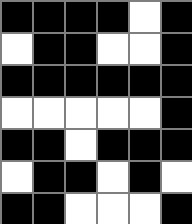[["black", "black", "black", "black", "white", "black"], ["white", "black", "black", "white", "white", "black"], ["black", "black", "black", "black", "black", "black"], ["white", "white", "white", "white", "white", "black"], ["black", "black", "white", "black", "black", "black"], ["white", "black", "black", "white", "black", "white"], ["black", "black", "white", "white", "white", "black"]]